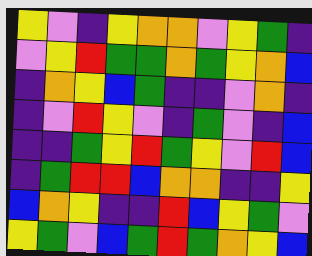[["yellow", "violet", "indigo", "yellow", "orange", "orange", "violet", "yellow", "green", "indigo"], ["violet", "yellow", "red", "green", "green", "orange", "green", "yellow", "orange", "blue"], ["indigo", "orange", "yellow", "blue", "green", "indigo", "indigo", "violet", "orange", "indigo"], ["indigo", "violet", "red", "yellow", "violet", "indigo", "green", "violet", "indigo", "blue"], ["indigo", "indigo", "green", "yellow", "red", "green", "yellow", "violet", "red", "blue"], ["indigo", "green", "red", "red", "blue", "orange", "orange", "indigo", "indigo", "yellow"], ["blue", "orange", "yellow", "indigo", "indigo", "red", "blue", "yellow", "green", "violet"], ["yellow", "green", "violet", "blue", "green", "red", "green", "orange", "yellow", "blue"]]